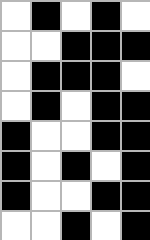[["white", "black", "white", "black", "white"], ["white", "white", "black", "black", "black"], ["white", "black", "black", "black", "white"], ["white", "black", "white", "black", "black"], ["black", "white", "white", "black", "black"], ["black", "white", "black", "white", "black"], ["black", "white", "white", "black", "black"], ["white", "white", "black", "white", "black"]]